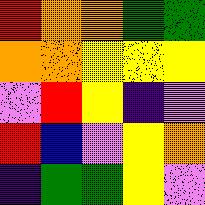[["red", "orange", "orange", "green", "green"], ["orange", "orange", "yellow", "yellow", "yellow"], ["violet", "red", "yellow", "indigo", "violet"], ["red", "blue", "violet", "yellow", "orange"], ["indigo", "green", "green", "yellow", "violet"]]